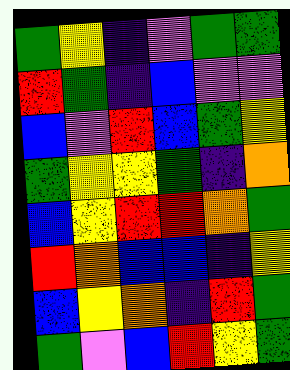[["green", "yellow", "indigo", "violet", "green", "green"], ["red", "green", "indigo", "blue", "violet", "violet"], ["blue", "violet", "red", "blue", "green", "yellow"], ["green", "yellow", "yellow", "green", "indigo", "orange"], ["blue", "yellow", "red", "red", "orange", "green"], ["red", "orange", "blue", "blue", "indigo", "yellow"], ["blue", "yellow", "orange", "indigo", "red", "green"], ["green", "violet", "blue", "red", "yellow", "green"]]